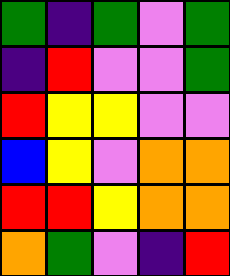[["green", "indigo", "green", "violet", "green"], ["indigo", "red", "violet", "violet", "green"], ["red", "yellow", "yellow", "violet", "violet"], ["blue", "yellow", "violet", "orange", "orange"], ["red", "red", "yellow", "orange", "orange"], ["orange", "green", "violet", "indigo", "red"]]